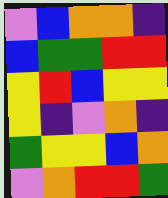[["violet", "blue", "orange", "orange", "indigo"], ["blue", "green", "green", "red", "red"], ["yellow", "red", "blue", "yellow", "yellow"], ["yellow", "indigo", "violet", "orange", "indigo"], ["green", "yellow", "yellow", "blue", "orange"], ["violet", "orange", "red", "red", "green"]]